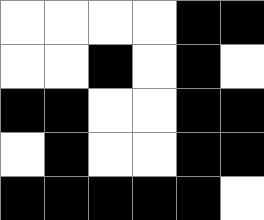[["white", "white", "white", "white", "black", "black"], ["white", "white", "black", "white", "black", "white"], ["black", "black", "white", "white", "black", "black"], ["white", "black", "white", "white", "black", "black"], ["black", "black", "black", "black", "black", "white"]]